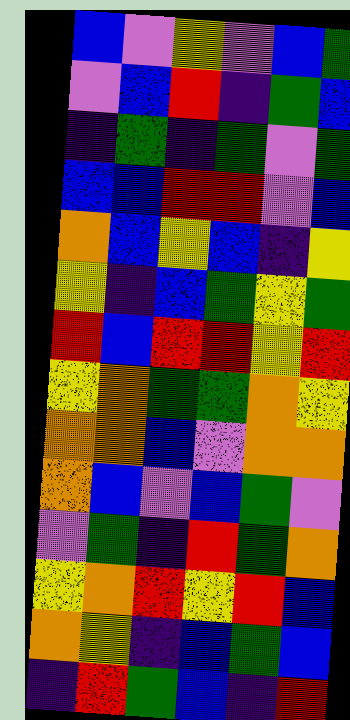[["blue", "violet", "yellow", "violet", "blue", "green"], ["violet", "blue", "red", "indigo", "green", "blue"], ["indigo", "green", "indigo", "green", "violet", "green"], ["blue", "blue", "red", "red", "violet", "blue"], ["orange", "blue", "yellow", "blue", "indigo", "yellow"], ["yellow", "indigo", "blue", "green", "yellow", "green"], ["red", "blue", "red", "red", "yellow", "red"], ["yellow", "orange", "green", "green", "orange", "yellow"], ["orange", "orange", "blue", "violet", "orange", "orange"], ["orange", "blue", "violet", "blue", "green", "violet"], ["violet", "green", "indigo", "red", "green", "orange"], ["yellow", "orange", "red", "yellow", "red", "blue"], ["orange", "yellow", "indigo", "blue", "green", "blue"], ["indigo", "red", "green", "blue", "indigo", "red"]]